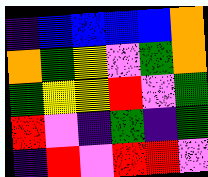[["indigo", "blue", "blue", "blue", "blue", "orange"], ["orange", "green", "yellow", "violet", "green", "orange"], ["green", "yellow", "yellow", "red", "violet", "green"], ["red", "violet", "indigo", "green", "indigo", "green"], ["indigo", "red", "violet", "red", "red", "violet"]]